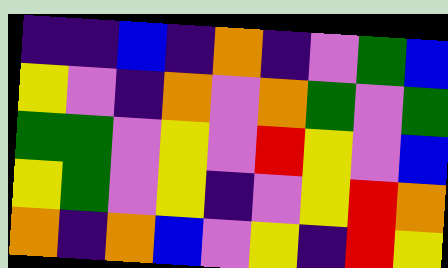[["indigo", "indigo", "blue", "indigo", "orange", "indigo", "violet", "green", "blue"], ["yellow", "violet", "indigo", "orange", "violet", "orange", "green", "violet", "green"], ["green", "green", "violet", "yellow", "violet", "red", "yellow", "violet", "blue"], ["yellow", "green", "violet", "yellow", "indigo", "violet", "yellow", "red", "orange"], ["orange", "indigo", "orange", "blue", "violet", "yellow", "indigo", "red", "yellow"]]